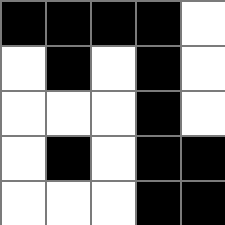[["black", "black", "black", "black", "white"], ["white", "black", "white", "black", "white"], ["white", "white", "white", "black", "white"], ["white", "black", "white", "black", "black"], ["white", "white", "white", "black", "black"]]